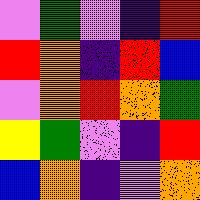[["violet", "green", "violet", "indigo", "red"], ["red", "orange", "indigo", "red", "blue"], ["violet", "orange", "red", "orange", "green"], ["yellow", "green", "violet", "indigo", "red"], ["blue", "orange", "indigo", "violet", "orange"]]